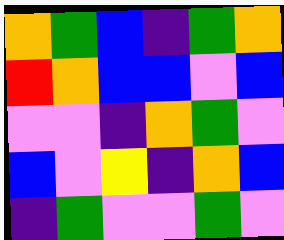[["orange", "green", "blue", "indigo", "green", "orange"], ["red", "orange", "blue", "blue", "violet", "blue"], ["violet", "violet", "indigo", "orange", "green", "violet"], ["blue", "violet", "yellow", "indigo", "orange", "blue"], ["indigo", "green", "violet", "violet", "green", "violet"]]